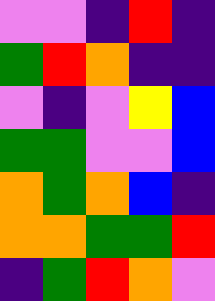[["violet", "violet", "indigo", "red", "indigo"], ["green", "red", "orange", "indigo", "indigo"], ["violet", "indigo", "violet", "yellow", "blue"], ["green", "green", "violet", "violet", "blue"], ["orange", "green", "orange", "blue", "indigo"], ["orange", "orange", "green", "green", "red"], ["indigo", "green", "red", "orange", "violet"]]